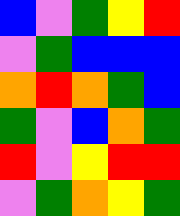[["blue", "violet", "green", "yellow", "red"], ["violet", "green", "blue", "blue", "blue"], ["orange", "red", "orange", "green", "blue"], ["green", "violet", "blue", "orange", "green"], ["red", "violet", "yellow", "red", "red"], ["violet", "green", "orange", "yellow", "green"]]